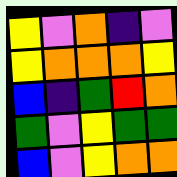[["yellow", "violet", "orange", "indigo", "violet"], ["yellow", "orange", "orange", "orange", "yellow"], ["blue", "indigo", "green", "red", "orange"], ["green", "violet", "yellow", "green", "green"], ["blue", "violet", "yellow", "orange", "orange"]]